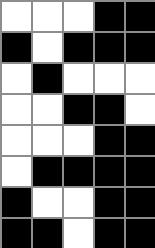[["white", "white", "white", "black", "black"], ["black", "white", "black", "black", "black"], ["white", "black", "white", "white", "white"], ["white", "white", "black", "black", "white"], ["white", "white", "white", "black", "black"], ["white", "black", "black", "black", "black"], ["black", "white", "white", "black", "black"], ["black", "black", "white", "black", "black"]]